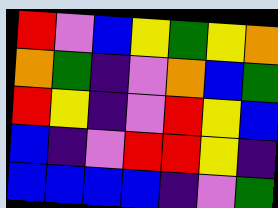[["red", "violet", "blue", "yellow", "green", "yellow", "orange"], ["orange", "green", "indigo", "violet", "orange", "blue", "green"], ["red", "yellow", "indigo", "violet", "red", "yellow", "blue"], ["blue", "indigo", "violet", "red", "red", "yellow", "indigo"], ["blue", "blue", "blue", "blue", "indigo", "violet", "green"]]